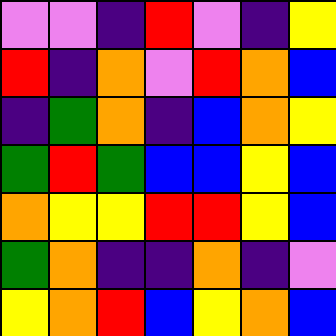[["violet", "violet", "indigo", "red", "violet", "indigo", "yellow"], ["red", "indigo", "orange", "violet", "red", "orange", "blue"], ["indigo", "green", "orange", "indigo", "blue", "orange", "yellow"], ["green", "red", "green", "blue", "blue", "yellow", "blue"], ["orange", "yellow", "yellow", "red", "red", "yellow", "blue"], ["green", "orange", "indigo", "indigo", "orange", "indigo", "violet"], ["yellow", "orange", "red", "blue", "yellow", "orange", "blue"]]